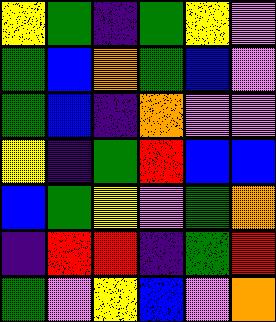[["yellow", "green", "indigo", "green", "yellow", "violet"], ["green", "blue", "orange", "green", "blue", "violet"], ["green", "blue", "indigo", "orange", "violet", "violet"], ["yellow", "indigo", "green", "red", "blue", "blue"], ["blue", "green", "yellow", "violet", "green", "orange"], ["indigo", "red", "red", "indigo", "green", "red"], ["green", "violet", "yellow", "blue", "violet", "orange"]]